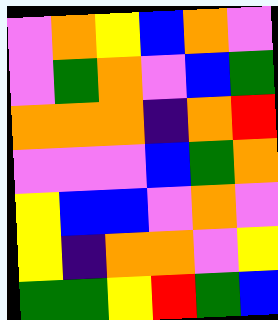[["violet", "orange", "yellow", "blue", "orange", "violet"], ["violet", "green", "orange", "violet", "blue", "green"], ["orange", "orange", "orange", "indigo", "orange", "red"], ["violet", "violet", "violet", "blue", "green", "orange"], ["yellow", "blue", "blue", "violet", "orange", "violet"], ["yellow", "indigo", "orange", "orange", "violet", "yellow"], ["green", "green", "yellow", "red", "green", "blue"]]